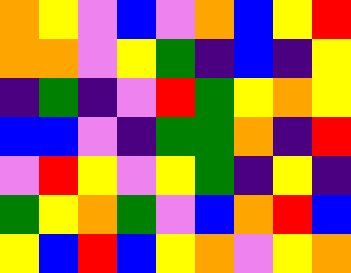[["orange", "yellow", "violet", "blue", "violet", "orange", "blue", "yellow", "red"], ["orange", "orange", "violet", "yellow", "green", "indigo", "blue", "indigo", "yellow"], ["indigo", "green", "indigo", "violet", "red", "green", "yellow", "orange", "yellow"], ["blue", "blue", "violet", "indigo", "green", "green", "orange", "indigo", "red"], ["violet", "red", "yellow", "violet", "yellow", "green", "indigo", "yellow", "indigo"], ["green", "yellow", "orange", "green", "violet", "blue", "orange", "red", "blue"], ["yellow", "blue", "red", "blue", "yellow", "orange", "violet", "yellow", "orange"]]